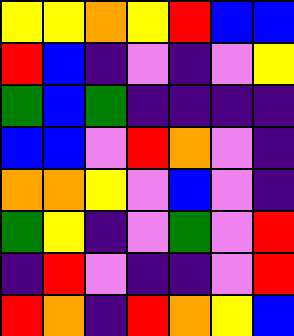[["yellow", "yellow", "orange", "yellow", "red", "blue", "blue"], ["red", "blue", "indigo", "violet", "indigo", "violet", "yellow"], ["green", "blue", "green", "indigo", "indigo", "indigo", "indigo"], ["blue", "blue", "violet", "red", "orange", "violet", "indigo"], ["orange", "orange", "yellow", "violet", "blue", "violet", "indigo"], ["green", "yellow", "indigo", "violet", "green", "violet", "red"], ["indigo", "red", "violet", "indigo", "indigo", "violet", "red"], ["red", "orange", "indigo", "red", "orange", "yellow", "blue"]]